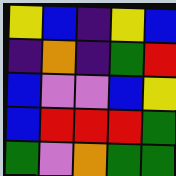[["yellow", "blue", "indigo", "yellow", "blue"], ["indigo", "orange", "indigo", "green", "red"], ["blue", "violet", "violet", "blue", "yellow"], ["blue", "red", "red", "red", "green"], ["green", "violet", "orange", "green", "green"]]